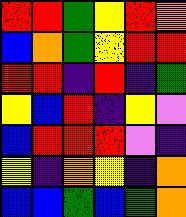[["red", "red", "green", "yellow", "red", "orange"], ["blue", "orange", "green", "yellow", "red", "red"], ["red", "red", "indigo", "red", "indigo", "green"], ["yellow", "blue", "red", "indigo", "yellow", "violet"], ["blue", "red", "red", "red", "violet", "indigo"], ["yellow", "indigo", "orange", "yellow", "indigo", "orange"], ["blue", "blue", "green", "blue", "green", "orange"]]